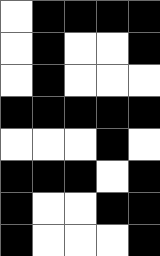[["white", "black", "black", "black", "black"], ["white", "black", "white", "white", "black"], ["white", "black", "white", "white", "white"], ["black", "black", "black", "black", "black"], ["white", "white", "white", "black", "white"], ["black", "black", "black", "white", "black"], ["black", "white", "white", "black", "black"], ["black", "white", "white", "white", "black"]]